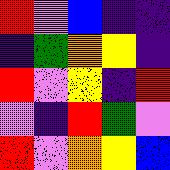[["red", "violet", "blue", "indigo", "indigo"], ["indigo", "green", "orange", "yellow", "indigo"], ["red", "violet", "yellow", "indigo", "red"], ["violet", "indigo", "red", "green", "violet"], ["red", "violet", "orange", "yellow", "blue"]]